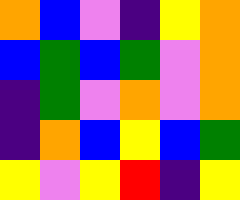[["orange", "blue", "violet", "indigo", "yellow", "orange"], ["blue", "green", "blue", "green", "violet", "orange"], ["indigo", "green", "violet", "orange", "violet", "orange"], ["indigo", "orange", "blue", "yellow", "blue", "green"], ["yellow", "violet", "yellow", "red", "indigo", "yellow"]]